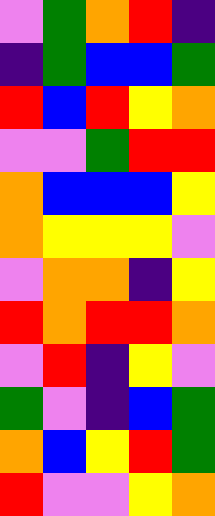[["violet", "green", "orange", "red", "indigo"], ["indigo", "green", "blue", "blue", "green"], ["red", "blue", "red", "yellow", "orange"], ["violet", "violet", "green", "red", "red"], ["orange", "blue", "blue", "blue", "yellow"], ["orange", "yellow", "yellow", "yellow", "violet"], ["violet", "orange", "orange", "indigo", "yellow"], ["red", "orange", "red", "red", "orange"], ["violet", "red", "indigo", "yellow", "violet"], ["green", "violet", "indigo", "blue", "green"], ["orange", "blue", "yellow", "red", "green"], ["red", "violet", "violet", "yellow", "orange"]]